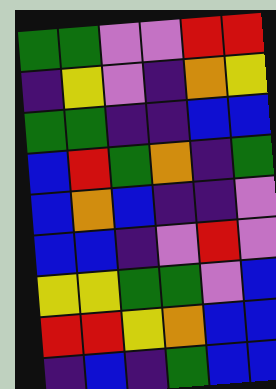[["green", "green", "violet", "violet", "red", "red"], ["indigo", "yellow", "violet", "indigo", "orange", "yellow"], ["green", "green", "indigo", "indigo", "blue", "blue"], ["blue", "red", "green", "orange", "indigo", "green"], ["blue", "orange", "blue", "indigo", "indigo", "violet"], ["blue", "blue", "indigo", "violet", "red", "violet"], ["yellow", "yellow", "green", "green", "violet", "blue"], ["red", "red", "yellow", "orange", "blue", "blue"], ["indigo", "blue", "indigo", "green", "blue", "blue"]]